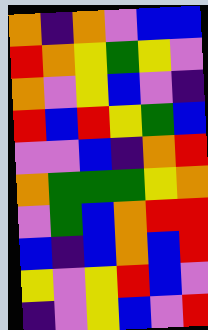[["orange", "indigo", "orange", "violet", "blue", "blue"], ["red", "orange", "yellow", "green", "yellow", "violet"], ["orange", "violet", "yellow", "blue", "violet", "indigo"], ["red", "blue", "red", "yellow", "green", "blue"], ["violet", "violet", "blue", "indigo", "orange", "red"], ["orange", "green", "green", "green", "yellow", "orange"], ["violet", "green", "blue", "orange", "red", "red"], ["blue", "indigo", "blue", "orange", "blue", "red"], ["yellow", "violet", "yellow", "red", "blue", "violet"], ["indigo", "violet", "yellow", "blue", "violet", "red"]]